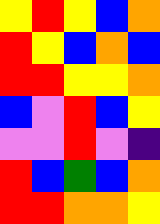[["yellow", "red", "yellow", "blue", "orange"], ["red", "yellow", "blue", "orange", "blue"], ["red", "red", "yellow", "yellow", "orange"], ["blue", "violet", "red", "blue", "yellow"], ["violet", "violet", "red", "violet", "indigo"], ["red", "blue", "green", "blue", "orange"], ["red", "red", "orange", "orange", "yellow"]]